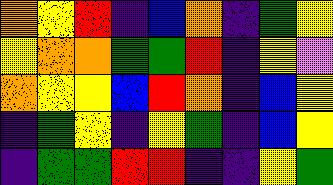[["orange", "yellow", "red", "indigo", "blue", "orange", "indigo", "green", "yellow"], ["yellow", "orange", "orange", "green", "green", "red", "indigo", "yellow", "violet"], ["orange", "yellow", "yellow", "blue", "red", "orange", "indigo", "blue", "yellow"], ["indigo", "green", "yellow", "indigo", "yellow", "green", "indigo", "blue", "yellow"], ["indigo", "green", "green", "red", "red", "indigo", "indigo", "yellow", "green"]]